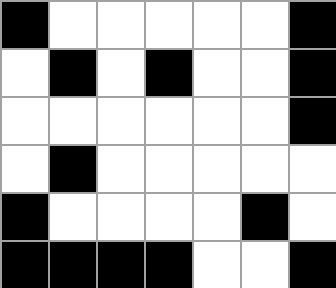[["black", "white", "white", "white", "white", "white", "black"], ["white", "black", "white", "black", "white", "white", "black"], ["white", "white", "white", "white", "white", "white", "black"], ["white", "black", "white", "white", "white", "white", "white"], ["black", "white", "white", "white", "white", "black", "white"], ["black", "black", "black", "black", "white", "white", "black"]]